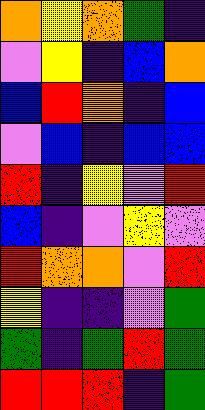[["orange", "yellow", "orange", "green", "indigo"], ["violet", "yellow", "indigo", "blue", "orange"], ["blue", "red", "orange", "indigo", "blue"], ["violet", "blue", "indigo", "blue", "blue"], ["red", "indigo", "yellow", "violet", "red"], ["blue", "indigo", "violet", "yellow", "violet"], ["red", "orange", "orange", "violet", "red"], ["yellow", "indigo", "indigo", "violet", "green"], ["green", "indigo", "green", "red", "green"], ["red", "red", "red", "indigo", "green"]]